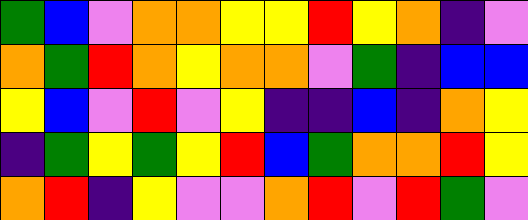[["green", "blue", "violet", "orange", "orange", "yellow", "yellow", "red", "yellow", "orange", "indigo", "violet"], ["orange", "green", "red", "orange", "yellow", "orange", "orange", "violet", "green", "indigo", "blue", "blue"], ["yellow", "blue", "violet", "red", "violet", "yellow", "indigo", "indigo", "blue", "indigo", "orange", "yellow"], ["indigo", "green", "yellow", "green", "yellow", "red", "blue", "green", "orange", "orange", "red", "yellow"], ["orange", "red", "indigo", "yellow", "violet", "violet", "orange", "red", "violet", "red", "green", "violet"]]